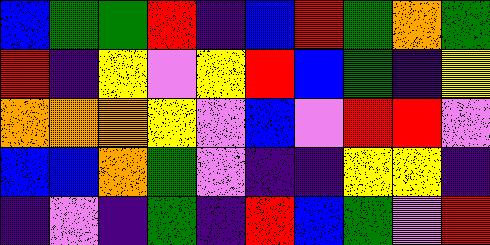[["blue", "green", "green", "red", "indigo", "blue", "red", "green", "orange", "green"], ["red", "indigo", "yellow", "violet", "yellow", "red", "blue", "green", "indigo", "yellow"], ["orange", "orange", "orange", "yellow", "violet", "blue", "violet", "red", "red", "violet"], ["blue", "blue", "orange", "green", "violet", "indigo", "indigo", "yellow", "yellow", "indigo"], ["indigo", "violet", "indigo", "green", "indigo", "red", "blue", "green", "violet", "red"]]